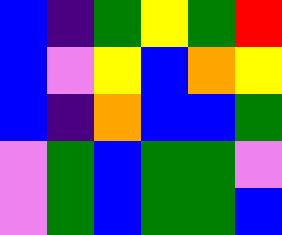[["blue", "indigo", "green", "yellow", "green", "red"], ["blue", "violet", "yellow", "blue", "orange", "yellow"], ["blue", "indigo", "orange", "blue", "blue", "green"], ["violet", "green", "blue", "green", "green", "violet"], ["violet", "green", "blue", "green", "green", "blue"]]